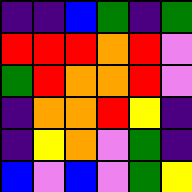[["indigo", "indigo", "blue", "green", "indigo", "green"], ["red", "red", "red", "orange", "red", "violet"], ["green", "red", "orange", "orange", "red", "violet"], ["indigo", "orange", "orange", "red", "yellow", "indigo"], ["indigo", "yellow", "orange", "violet", "green", "indigo"], ["blue", "violet", "blue", "violet", "green", "yellow"]]